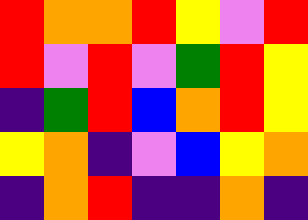[["red", "orange", "orange", "red", "yellow", "violet", "red"], ["red", "violet", "red", "violet", "green", "red", "yellow"], ["indigo", "green", "red", "blue", "orange", "red", "yellow"], ["yellow", "orange", "indigo", "violet", "blue", "yellow", "orange"], ["indigo", "orange", "red", "indigo", "indigo", "orange", "indigo"]]